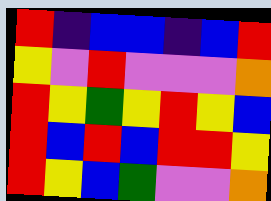[["red", "indigo", "blue", "blue", "indigo", "blue", "red"], ["yellow", "violet", "red", "violet", "violet", "violet", "orange"], ["red", "yellow", "green", "yellow", "red", "yellow", "blue"], ["red", "blue", "red", "blue", "red", "red", "yellow"], ["red", "yellow", "blue", "green", "violet", "violet", "orange"]]